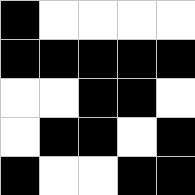[["black", "white", "white", "white", "white"], ["black", "black", "black", "black", "black"], ["white", "white", "black", "black", "white"], ["white", "black", "black", "white", "black"], ["black", "white", "white", "black", "black"]]